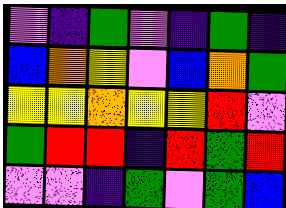[["violet", "indigo", "green", "violet", "indigo", "green", "indigo"], ["blue", "orange", "yellow", "violet", "blue", "orange", "green"], ["yellow", "yellow", "orange", "yellow", "yellow", "red", "violet"], ["green", "red", "red", "indigo", "red", "green", "red"], ["violet", "violet", "indigo", "green", "violet", "green", "blue"]]